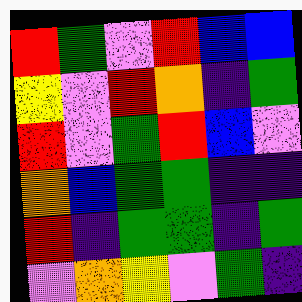[["red", "green", "violet", "red", "blue", "blue"], ["yellow", "violet", "red", "orange", "indigo", "green"], ["red", "violet", "green", "red", "blue", "violet"], ["orange", "blue", "green", "green", "indigo", "indigo"], ["red", "indigo", "green", "green", "indigo", "green"], ["violet", "orange", "yellow", "violet", "green", "indigo"]]